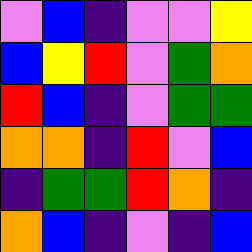[["violet", "blue", "indigo", "violet", "violet", "yellow"], ["blue", "yellow", "red", "violet", "green", "orange"], ["red", "blue", "indigo", "violet", "green", "green"], ["orange", "orange", "indigo", "red", "violet", "blue"], ["indigo", "green", "green", "red", "orange", "indigo"], ["orange", "blue", "indigo", "violet", "indigo", "blue"]]